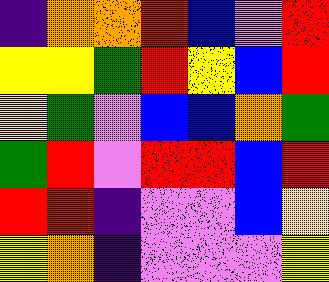[["indigo", "orange", "orange", "red", "blue", "violet", "red"], ["yellow", "yellow", "green", "red", "yellow", "blue", "red"], ["yellow", "green", "violet", "blue", "blue", "orange", "green"], ["green", "red", "violet", "red", "red", "blue", "red"], ["red", "red", "indigo", "violet", "violet", "blue", "yellow"], ["yellow", "orange", "indigo", "violet", "violet", "violet", "yellow"]]